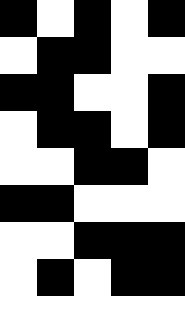[["black", "white", "black", "white", "black"], ["white", "black", "black", "white", "white"], ["black", "black", "white", "white", "black"], ["white", "black", "black", "white", "black"], ["white", "white", "black", "black", "white"], ["black", "black", "white", "white", "white"], ["white", "white", "black", "black", "black"], ["white", "black", "white", "black", "black"], ["white", "white", "white", "white", "white"]]